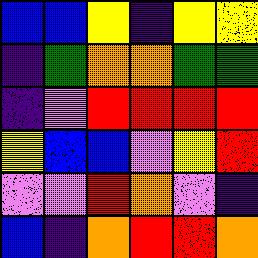[["blue", "blue", "yellow", "indigo", "yellow", "yellow"], ["indigo", "green", "orange", "orange", "green", "green"], ["indigo", "violet", "red", "red", "red", "red"], ["yellow", "blue", "blue", "violet", "yellow", "red"], ["violet", "violet", "red", "orange", "violet", "indigo"], ["blue", "indigo", "orange", "red", "red", "orange"]]